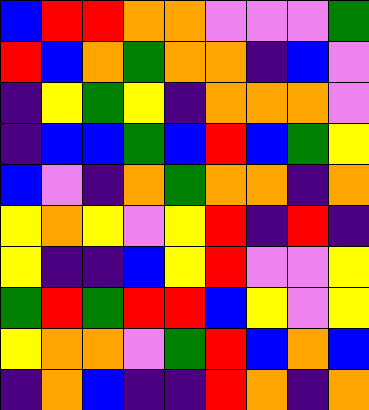[["blue", "red", "red", "orange", "orange", "violet", "violet", "violet", "green"], ["red", "blue", "orange", "green", "orange", "orange", "indigo", "blue", "violet"], ["indigo", "yellow", "green", "yellow", "indigo", "orange", "orange", "orange", "violet"], ["indigo", "blue", "blue", "green", "blue", "red", "blue", "green", "yellow"], ["blue", "violet", "indigo", "orange", "green", "orange", "orange", "indigo", "orange"], ["yellow", "orange", "yellow", "violet", "yellow", "red", "indigo", "red", "indigo"], ["yellow", "indigo", "indigo", "blue", "yellow", "red", "violet", "violet", "yellow"], ["green", "red", "green", "red", "red", "blue", "yellow", "violet", "yellow"], ["yellow", "orange", "orange", "violet", "green", "red", "blue", "orange", "blue"], ["indigo", "orange", "blue", "indigo", "indigo", "red", "orange", "indigo", "orange"]]